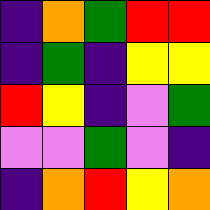[["indigo", "orange", "green", "red", "red"], ["indigo", "green", "indigo", "yellow", "yellow"], ["red", "yellow", "indigo", "violet", "green"], ["violet", "violet", "green", "violet", "indigo"], ["indigo", "orange", "red", "yellow", "orange"]]